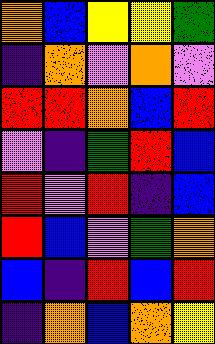[["orange", "blue", "yellow", "yellow", "green"], ["indigo", "orange", "violet", "orange", "violet"], ["red", "red", "orange", "blue", "red"], ["violet", "indigo", "green", "red", "blue"], ["red", "violet", "red", "indigo", "blue"], ["red", "blue", "violet", "green", "orange"], ["blue", "indigo", "red", "blue", "red"], ["indigo", "orange", "blue", "orange", "yellow"]]